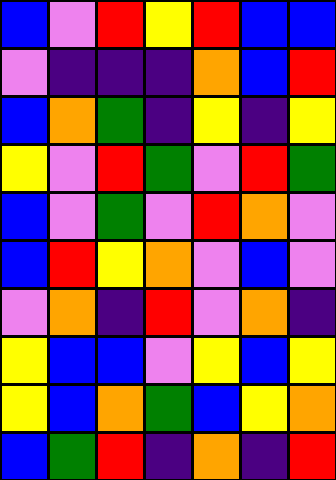[["blue", "violet", "red", "yellow", "red", "blue", "blue"], ["violet", "indigo", "indigo", "indigo", "orange", "blue", "red"], ["blue", "orange", "green", "indigo", "yellow", "indigo", "yellow"], ["yellow", "violet", "red", "green", "violet", "red", "green"], ["blue", "violet", "green", "violet", "red", "orange", "violet"], ["blue", "red", "yellow", "orange", "violet", "blue", "violet"], ["violet", "orange", "indigo", "red", "violet", "orange", "indigo"], ["yellow", "blue", "blue", "violet", "yellow", "blue", "yellow"], ["yellow", "blue", "orange", "green", "blue", "yellow", "orange"], ["blue", "green", "red", "indigo", "orange", "indigo", "red"]]